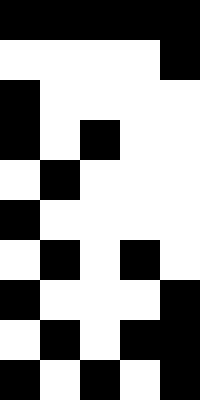[["black", "black", "black", "black", "black"], ["white", "white", "white", "white", "black"], ["black", "white", "white", "white", "white"], ["black", "white", "black", "white", "white"], ["white", "black", "white", "white", "white"], ["black", "white", "white", "white", "white"], ["white", "black", "white", "black", "white"], ["black", "white", "white", "white", "black"], ["white", "black", "white", "black", "black"], ["black", "white", "black", "white", "black"]]